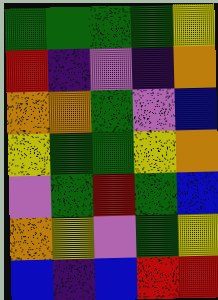[["green", "green", "green", "green", "yellow"], ["red", "indigo", "violet", "indigo", "orange"], ["orange", "orange", "green", "violet", "blue"], ["yellow", "green", "green", "yellow", "orange"], ["violet", "green", "red", "green", "blue"], ["orange", "yellow", "violet", "green", "yellow"], ["blue", "indigo", "blue", "red", "red"]]